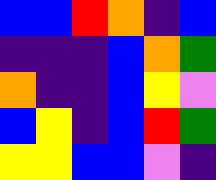[["blue", "blue", "red", "orange", "indigo", "blue"], ["indigo", "indigo", "indigo", "blue", "orange", "green"], ["orange", "indigo", "indigo", "blue", "yellow", "violet"], ["blue", "yellow", "indigo", "blue", "red", "green"], ["yellow", "yellow", "blue", "blue", "violet", "indigo"]]